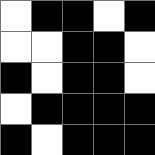[["white", "black", "black", "white", "black"], ["white", "white", "black", "black", "white"], ["black", "white", "black", "black", "white"], ["white", "black", "black", "black", "black"], ["black", "white", "black", "black", "black"]]